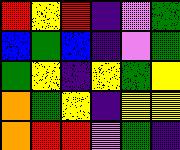[["red", "yellow", "red", "indigo", "violet", "green"], ["blue", "green", "blue", "indigo", "violet", "green"], ["green", "yellow", "indigo", "yellow", "green", "yellow"], ["orange", "green", "yellow", "indigo", "yellow", "yellow"], ["orange", "red", "red", "violet", "green", "indigo"]]